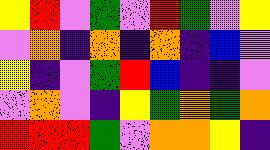[["yellow", "red", "violet", "green", "violet", "red", "green", "violet", "yellow"], ["violet", "orange", "indigo", "orange", "indigo", "orange", "indigo", "blue", "violet"], ["yellow", "indigo", "violet", "green", "red", "blue", "indigo", "indigo", "violet"], ["violet", "orange", "violet", "indigo", "yellow", "green", "orange", "green", "orange"], ["red", "red", "red", "green", "violet", "orange", "orange", "yellow", "indigo"]]